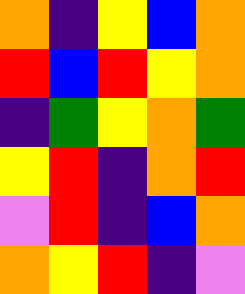[["orange", "indigo", "yellow", "blue", "orange"], ["red", "blue", "red", "yellow", "orange"], ["indigo", "green", "yellow", "orange", "green"], ["yellow", "red", "indigo", "orange", "red"], ["violet", "red", "indigo", "blue", "orange"], ["orange", "yellow", "red", "indigo", "violet"]]